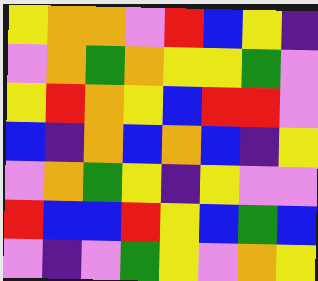[["yellow", "orange", "orange", "violet", "red", "blue", "yellow", "indigo"], ["violet", "orange", "green", "orange", "yellow", "yellow", "green", "violet"], ["yellow", "red", "orange", "yellow", "blue", "red", "red", "violet"], ["blue", "indigo", "orange", "blue", "orange", "blue", "indigo", "yellow"], ["violet", "orange", "green", "yellow", "indigo", "yellow", "violet", "violet"], ["red", "blue", "blue", "red", "yellow", "blue", "green", "blue"], ["violet", "indigo", "violet", "green", "yellow", "violet", "orange", "yellow"]]